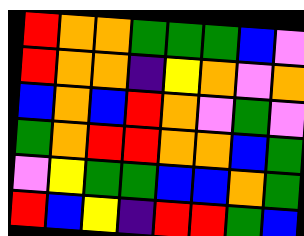[["red", "orange", "orange", "green", "green", "green", "blue", "violet"], ["red", "orange", "orange", "indigo", "yellow", "orange", "violet", "orange"], ["blue", "orange", "blue", "red", "orange", "violet", "green", "violet"], ["green", "orange", "red", "red", "orange", "orange", "blue", "green"], ["violet", "yellow", "green", "green", "blue", "blue", "orange", "green"], ["red", "blue", "yellow", "indigo", "red", "red", "green", "blue"]]